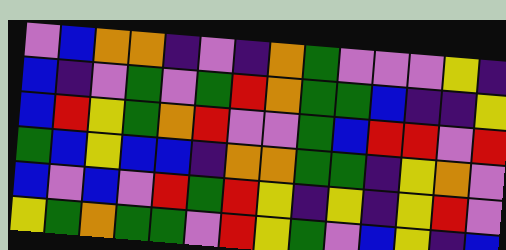[["violet", "blue", "orange", "orange", "indigo", "violet", "indigo", "orange", "green", "violet", "violet", "violet", "yellow", "indigo"], ["blue", "indigo", "violet", "green", "violet", "green", "red", "orange", "green", "green", "blue", "indigo", "indigo", "yellow"], ["blue", "red", "yellow", "green", "orange", "red", "violet", "violet", "green", "blue", "red", "red", "violet", "red"], ["green", "blue", "yellow", "blue", "blue", "indigo", "orange", "orange", "green", "green", "indigo", "yellow", "orange", "violet"], ["blue", "violet", "blue", "violet", "red", "green", "red", "yellow", "indigo", "yellow", "indigo", "yellow", "red", "violet"], ["yellow", "green", "orange", "green", "green", "violet", "red", "yellow", "green", "violet", "blue", "yellow", "indigo", "blue"]]